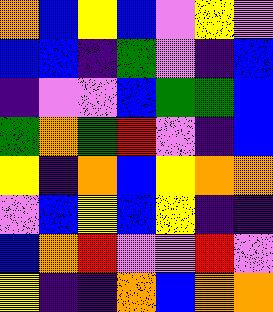[["orange", "blue", "yellow", "blue", "violet", "yellow", "violet"], ["blue", "blue", "indigo", "green", "violet", "indigo", "blue"], ["indigo", "violet", "violet", "blue", "green", "green", "blue"], ["green", "orange", "green", "red", "violet", "indigo", "blue"], ["yellow", "indigo", "orange", "blue", "yellow", "orange", "orange"], ["violet", "blue", "yellow", "blue", "yellow", "indigo", "indigo"], ["blue", "orange", "red", "violet", "violet", "red", "violet"], ["yellow", "indigo", "indigo", "orange", "blue", "orange", "orange"]]